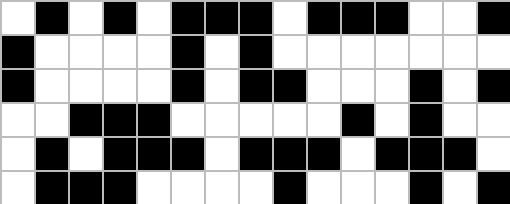[["white", "black", "white", "black", "white", "black", "black", "black", "white", "black", "black", "black", "white", "white", "black"], ["black", "white", "white", "white", "white", "black", "white", "black", "white", "white", "white", "white", "white", "white", "white"], ["black", "white", "white", "white", "white", "black", "white", "black", "black", "white", "white", "white", "black", "white", "black"], ["white", "white", "black", "black", "black", "white", "white", "white", "white", "white", "black", "white", "black", "white", "white"], ["white", "black", "white", "black", "black", "black", "white", "black", "black", "black", "white", "black", "black", "black", "white"], ["white", "black", "black", "black", "white", "white", "white", "white", "black", "white", "white", "white", "black", "white", "black"]]